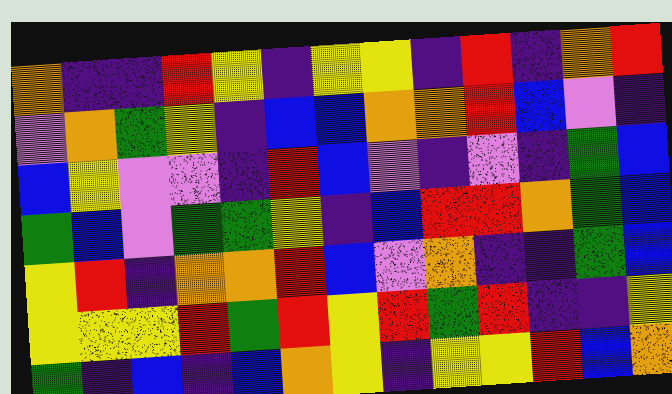[["orange", "indigo", "indigo", "red", "yellow", "indigo", "yellow", "yellow", "indigo", "red", "indigo", "orange", "red"], ["violet", "orange", "green", "yellow", "indigo", "blue", "blue", "orange", "orange", "red", "blue", "violet", "indigo"], ["blue", "yellow", "violet", "violet", "indigo", "red", "blue", "violet", "indigo", "violet", "indigo", "green", "blue"], ["green", "blue", "violet", "green", "green", "yellow", "indigo", "blue", "red", "red", "orange", "green", "blue"], ["yellow", "red", "indigo", "orange", "orange", "red", "blue", "violet", "orange", "indigo", "indigo", "green", "blue"], ["yellow", "yellow", "yellow", "red", "green", "red", "yellow", "red", "green", "red", "indigo", "indigo", "yellow"], ["green", "indigo", "blue", "indigo", "blue", "orange", "yellow", "indigo", "yellow", "yellow", "red", "blue", "orange"]]